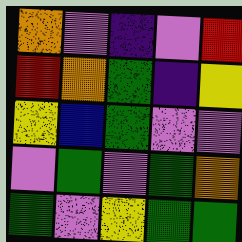[["orange", "violet", "indigo", "violet", "red"], ["red", "orange", "green", "indigo", "yellow"], ["yellow", "blue", "green", "violet", "violet"], ["violet", "green", "violet", "green", "orange"], ["green", "violet", "yellow", "green", "green"]]